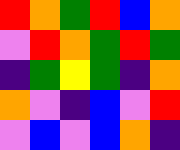[["red", "orange", "green", "red", "blue", "orange"], ["violet", "red", "orange", "green", "red", "green"], ["indigo", "green", "yellow", "green", "indigo", "orange"], ["orange", "violet", "indigo", "blue", "violet", "red"], ["violet", "blue", "violet", "blue", "orange", "indigo"]]